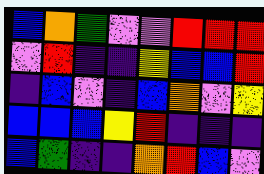[["blue", "orange", "green", "violet", "violet", "red", "red", "red"], ["violet", "red", "indigo", "indigo", "yellow", "blue", "blue", "red"], ["indigo", "blue", "violet", "indigo", "blue", "orange", "violet", "yellow"], ["blue", "blue", "blue", "yellow", "red", "indigo", "indigo", "indigo"], ["blue", "green", "indigo", "indigo", "orange", "red", "blue", "violet"]]